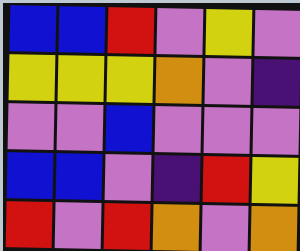[["blue", "blue", "red", "violet", "yellow", "violet"], ["yellow", "yellow", "yellow", "orange", "violet", "indigo"], ["violet", "violet", "blue", "violet", "violet", "violet"], ["blue", "blue", "violet", "indigo", "red", "yellow"], ["red", "violet", "red", "orange", "violet", "orange"]]